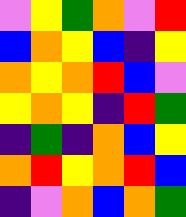[["violet", "yellow", "green", "orange", "violet", "red"], ["blue", "orange", "yellow", "blue", "indigo", "yellow"], ["orange", "yellow", "orange", "red", "blue", "violet"], ["yellow", "orange", "yellow", "indigo", "red", "green"], ["indigo", "green", "indigo", "orange", "blue", "yellow"], ["orange", "red", "yellow", "orange", "red", "blue"], ["indigo", "violet", "orange", "blue", "orange", "green"]]